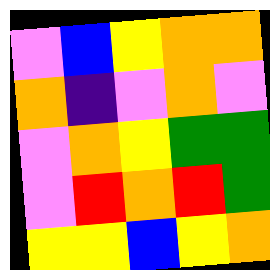[["violet", "blue", "yellow", "orange", "orange"], ["orange", "indigo", "violet", "orange", "violet"], ["violet", "orange", "yellow", "green", "green"], ["violet", "red", "orange", "red", "green"], ["yellow", "yellow", "blue", "yellow", "orange"]]